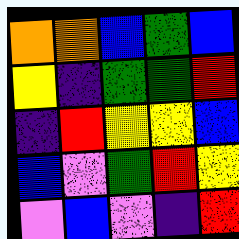[["orange", "orange", "blue", "green", "blue"], ["yellow", "indigo", "green", "green", "red"], ["indigo", "red", "yellow", "yellow", "blue"], ["blue", "violet", "green", "red", "yellow"], ["violet", "blue", "violet", "indigo", "red"]]